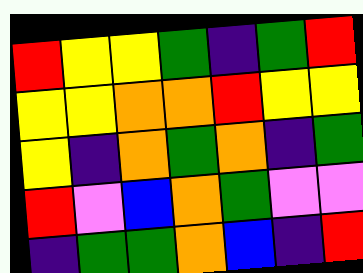[["red", "yellow", "yellow", "green", "indigo", "green", "red"], ["yellow", "yellow", "orange", "orange", "red", "yellow", "yellow"], ["yellow", "indigo", "orange", "green", "orange", "indigo", "green"], ["red", "violet", "blue", "orange", "green", "violet", "violet"], ["indigo", "green", "green", "orange", "blue", "indigo", "red"]]